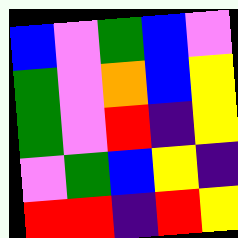[["blue", "violet", "green", "blue", "violet"], ["green", "violet", "orange", "blue", "yellow"], ["green", "violet", "red", "indigo", "yellow"], ["violet", "green", "blue", "yellow", "indigo"], ["red", "red", "indigo", "red", "yellow"]]